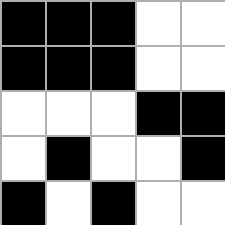[["black", "black", "black", "white", "white"], ["black", "black", "black", "white", "white"], ["white", "white", "white", "black", "black"], ["white", "black", "white", "white", "black"], ["black", "white", "black", "white", "white"]]